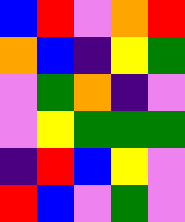[["blue", "red", "violet", "orange", "red"], ["orange", "blue", "indigo", "yellow", "green"], ["violet", "green", "orange", "indigo", "violet"], ["violet", "yellow", "green", "green", "green"], ["indigo", "red", "blue", "yellow", "violet"], ["red", "blue", "violet", "green", "violet"]]